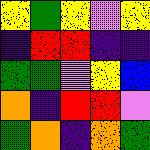[["yellow", "green", "yellow", "violet", "yellow"], ["indigo", "red", "red", "indigo", "indigo"], ["green", "green", "violet", "yellow", "blue"], ["orange", "indigo", "red", "red", "violet"], ["green", "orange", "indigo", "orange", "green"]]